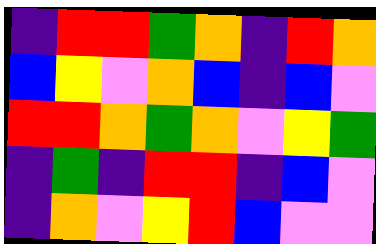[["indigo", "red", "red", "green", "orange", "indigo", "red", "orange"], ["blue", "yellow", "violet", "orange", "blue", "indigo", "blue", "violet"], ["red", "red", "orange", "green", "orange", "violet", "yellow", "green"], ["indigo", "green", "indigo", "red", "red", "indigo", "blue", "violet"], ["indigo", "orange", "violet", "yellow", "red", "blue", "violet", "violet"]]